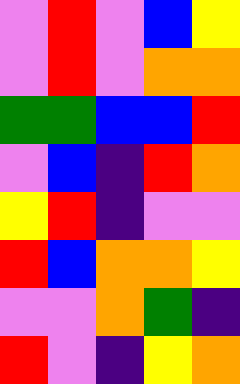[["violet", "red", "violet", "blue", "yellow"], ["violet", "red", "violet", "orange", "orange"], ["green", "green", "blue", "blue", "red"], ["violet", "blue", "indigo", "red", "orange"], ["yellow", "red", "indigo", "violet", "violet"], ["red", "blue", "orange", "orange", "yellow"], ["violet", "violet", "orange", "green", "indigo"], ["red", "violet", "indigo", "yellow", "orange"]]